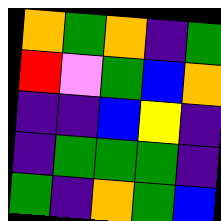[["orange", "green", "orange", "indigo", "green"], ["red", "violet", "green", "blue", "orange"], ["indigo", "indigo", "blue", "yellow", "indigo"], ["indigo", "green", "green", "green", "indigo"], ["green", "indigo", "orange", "green", "blue"]]